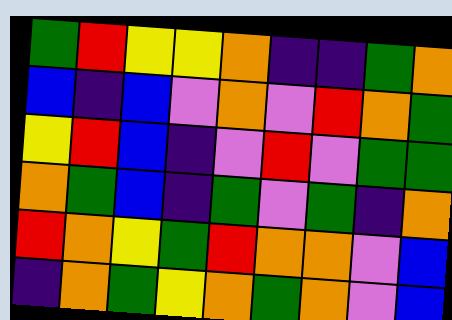[["green", "red", "yellow", "yellow", "orange", "indigo", "indigo", "green", "orange"], ["blue", "indigo", "blue", "violet", "orange", "violet", "red", "orange", "green"], ["yellow", "red", "blue", "indigo", "violet", "red", "violet", "green", "green"], ["orange", "green", "blue", "indigo", "green", "violet", "green", "indigo", "orange"], ["red", "orange", "yellow", "green", "red", "orange", "orange", "violet", "blue"], ["indigo", "orange", "green", "yellow", "orange", "green", "orange", "violet", "blue"]]